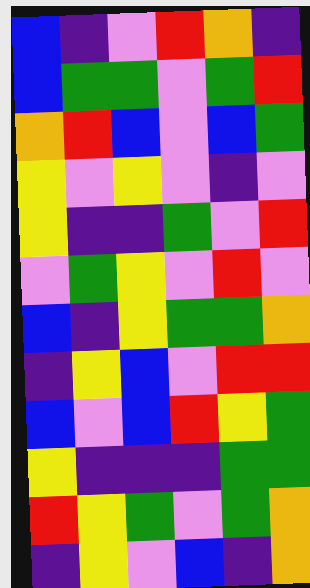[["blue", "indigo", "violet", "red", "orange", "indigo"], ["blue", "green", "green", "violet", "green", "red"], ["orange", "red", "blue", "violet", "blue", "green"], ["yellow", "violet", "yellow", "violet", "indigo", "violet"], ["yellow", "indigo", "indigo", "green", "violet", "red"], ["violet", "green", "yellow", "violet", "red", "violet"], ["blue", "indigo", "yellow", "green", "green", "orange"], ["indigo", "yellow", "blue", "violet", "red", "red"], ["blue", "violet", "blue", "red", "yellow", "green"], ["yellow", "indigo", "indigo", "indigo", "green", "green"], ["red", "yellow", "green", "violet", "green", "orange"], ["indigo", "yellow", "violet", "blue", "indigo", "orange"]]